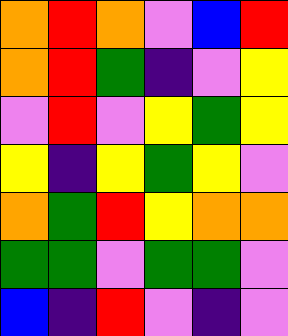[["orange", "red", "orange", "violet", "blue", "red"], ["orange", "red", "green", "indigo", "violet", "yellow"], ["violet", "red", "violet", "yellow", "green", "yellow"], ["yellow", "indigo", "yellow", "green", "yellow", "violet"], ["orange", "green", "red", "yellow", "orange", "orange"], ["green", "green", "violet", "green", "green", "violet"], ["blue", "indigo", "red", "violet", "indigo", "violet"]]